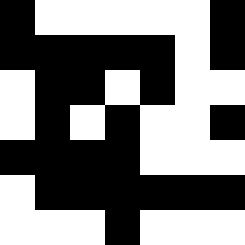[["black", "white", "white", "white", "white", "white", "black"], ["black", "black", "black", "black", "black", "white", "black"], ["white", "black", "black", "white", "black", "white", "white"], ["white", "black", "white", "black", "white", "white", "black"], ["black", "black", "black", "black", "white", "white", "white"], ["white", "black", "black", "black", "black", "black", "black"], ["white", "white", "white", "black", "white", "white", "white"]]